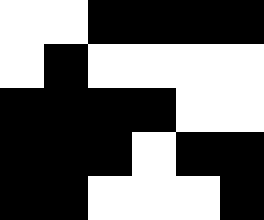[["white", "white", "black", "black", "black", "black"], ["white", "black", "white", "white", "white", "white"], ["black", "black", "black", "black", "white", "white"], ["black", "black", "black", "white", "black", "black"], ["black", "black", "white", "white", "white", "black"]]